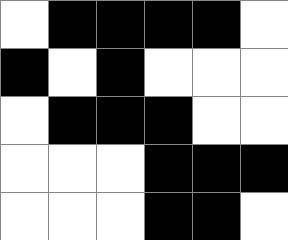[["white", "black", "black", "black", "black", "white"], ["black", "white", "black", "white", "white", "white"], ["white", "black", "black", "black", "white", "white"], ["white", "white", "white", "black", "black", "black"], ["white", "white", "white", "black", "black", "white"]]